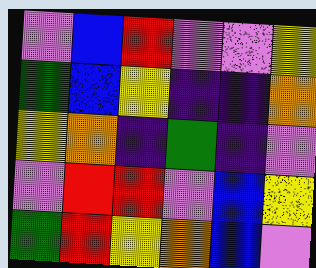[["violet", "blue", "red", "violet", "violet", "yellow"], ["green", "blue", "yellow", "indigo", "indigo", "orange"], ["yellow", "orange", "indigo", "green", "indigo", "violet"], ["violet", "red", "red", "violet", "blue", "yellow"], ["green", "red", "yellow", "orange", "blue", "violet"]]